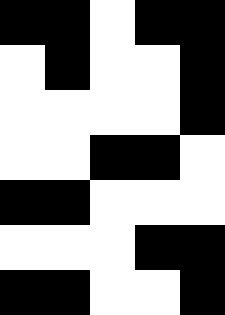[["black", "black", "white", "black", "black"], ["white", "black", "white", "white", "black"], ["white", "white", "white", "white", "black"], ["white", "white", "black", "black", "white"], ["black", "black", "white", "white", "white"], ["white", "white", "white", "black", "black"], ["black", "black", "white", "white", "black"]]